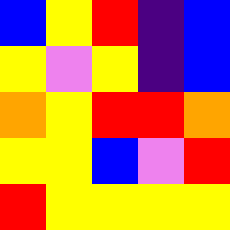[["blue", "yellow", "red", "indigo", "blue"], ["yellow", "violet", "yellow", "indigo", "blue"], ["orange", "yellow", "red", "red", "orange"], ["yellow", "yellow", "blue", "violet", "red"], ["red", "yellow", "yellow", "yellow", "yellow"]]